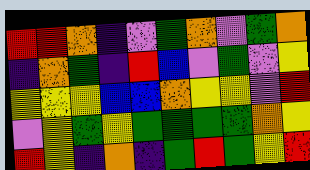[["red", "red", "orange", "indigo", "violet", "green", "orange", "violet", "green", "orange"], ["indigo", "orange", "green", "indigo", "red", "blue", "violet", "green", "violet", "yellow"], ["yellow", "yellow", "yellow", "blue", "blue", "orange", "yellow", "yellow", "violet", "red"], ["violet", "yellow", "green", "yellow", "green", "green", "green", "green", "orange", "yellow"], ["red", "yellow", "indigo", "orange", "indigo", "green", "red", "green", "yellow", "red"]]